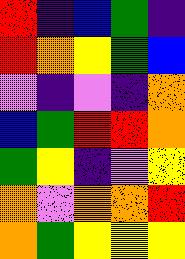[["red", "indigo", "blue", "green", "indigo"], ["red", "orange", "yellow", "green", "blue"], ["violet", "indigo", "violet", "indigo", "orange"], ["blue", "green", "red", "red", "orange"], ["green", "yellow", "indigo", "violet", "yellow"], ["orange", "violet", "orange", "orange", "red"], ["orange", "green", "yellow", "yellow", "yellow"]]